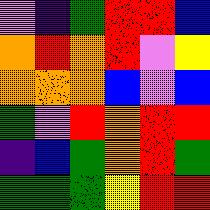[["violet", "indigo", "green", "red", "red", "blue"], ["orange", "red", "orange", "red", "violet", "yellow"], ["orange", "orange", "orange", "blue", "violet", "blue"], ["green", "violet", "red", "orange", "red", "red"], ["indigo", "blue", "green", "orange", "red", "green"], ["green", "green", "green", "yellow", "red", "red"]]